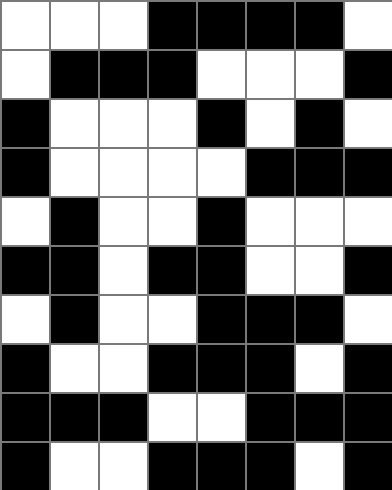[["white", "white", "white", "black", "black", "black", "black", "white"], ["white", "black", "black", "black", "white", "white", "white", "black"], ["black", "white", "white", "white", "black", "white", "black", "white"], ["black", "white", "white", "white", "white", "black", "black", "black"], ["white", "black", "white", "white", "black", "white", "white", "white"], ["black", "black", "white", "black", "black", "white", "white", "black"], ["white", "black", "white", "white", "black", "black", "black", "white"], ["black", "white", "white", "black", "black", "black", "white", "black"], ["black", "black", "black", "white", "white", "black", "black", "black"], ["black", "white", "white", "black", "black", "black", "white", "black"]]